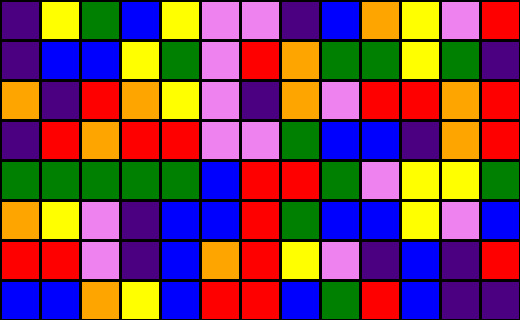[["indigo", "yellow", "green", "blue", "yellow", "violet", "violet", "indigo", "blue", "orange", "yellow", "violet", "red"], ["indigo", "blue", "blue", "yellow", "green", "violet", "red", "orange", "green", "green", "yellow", "green", "indigo"], ["orange", "indigo", "red", "orange", "yellow", "violet", "indigo", "orange", "violet", "red", "red", "orange", "red"], ["indigo", "red", "orange", "red", "red", "violet", "violet", "green", "blue", "blue", "indigo", "orange", "red"], ["green", "green", "green", "green", "green", "blue", "red", "red", "green", "violet", "yellow", "yellow", "green"], ["orange", "yellow", "violet", "indigo", "blue", "blue", "red", "green", "blue", "blue", "yellow", "violet", "blue"], ["red", "red", "violet", "indigo", "blue", "orange", "red", "yellow", "violet", "indigo", "blue", "indigo", "red"], ["blue", "blue", "orange", "yellow", "blue", "red", "red", "blue", "green", "red", "blue", "indigo", "indigo"]]